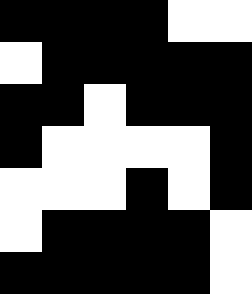[["black", "black", "black", "black", "white", "white"], ["white", "black", "black", "black", "black", "black"], ["black", "black", "white", "black", "black", "black"], ["black", "white", "white", "white", "white", "black"], ["white", "white", "white", "black", "white", "black"], ["white", "black", "black", "black", "black", "white"], ["black", "black", "black", "black", "black", "white"]]